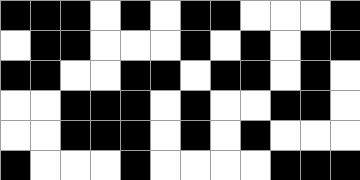[["black", "black", "black", "white", "black", "white", "black", "black", "white", "white", "white", "black"], ["white", "black", "black", "white", "white", "white", "black", "white", "black", "white", "black", "black"], ["black", "black", "white", "white", "black", "black", "white", "black", "black", "white", "black", "white"], ["white", "white", "black", "black", "black", "white", "black", "white", "white", "black", "black", "white"], ["white", "white", "black", "black", "black", "white", "black", "white", "black", "white", "white", "white"], ["black", "white", "white", "white", "black", "white", "white", "white", "white", "black", "black", "black"]]